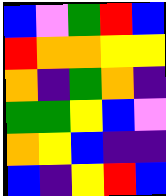[["blue", "violet", "green", "red", "blue"], ["red", "orange", "orange", "yellow", "yellow"], ["orange", "indigo", "green", "orange", "indigo"], ["green", "green", "yellow", "blue", "violet"], ["orange", "yellow", "blue", "indigo", "indigo"], ["blue", "indigo", "yellow", "red", "blue"]]